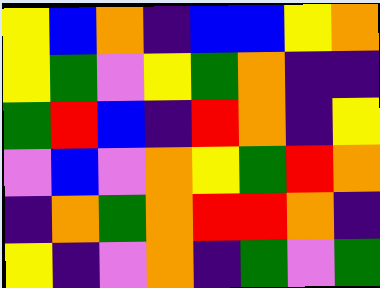[["yellow", "blue", "orange", "indigo", "blue", "blue", "yellow", "orange"], ["yellow", "green", "violet", "yellow", "green", "orange", "indigo", "indigo"], ["green", "red", "blue", "indigo", "red", "orange", "indigo", "yellow"], ["violet", "blue", "violet", "orange", "yellow", "green", "red", "orange"], ["indigo", "orange", "green", "orange", "red", "red", "orange", "indigo"], ["yellow", "indigo", "violet", "orange", "indigo", "green", "violet", "green"]]